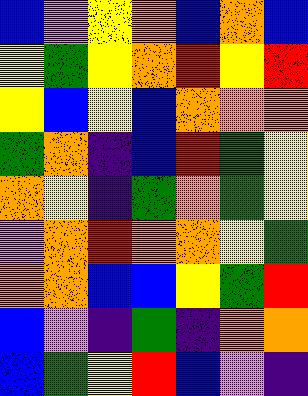[["blue", "violet", "yellow", "orange", "blue", "orange", "blue"], ["yellow", "green", "yellow", "orange", "red", "yellow", "red"], ["yellow", "blue", "yellow", "blue", "orange", "orange", "orange"], ["green", "orange", "indigo", "blue", "red", "green", "yellow"], ["orange", "yellow", "indigo", "green", "orange", "green", "yellow"], ["violet", "orange", "red", "orange", "orange", "yellow", "green"], ["orange", "orange", "blue", "blue", "yellow", "green", "red"], ["blue", "violet", "indigo", "green", "indigo", "orange", "orange"], ["blue", "green", "yellow", "red", "blue", "violet", "indigo"]]